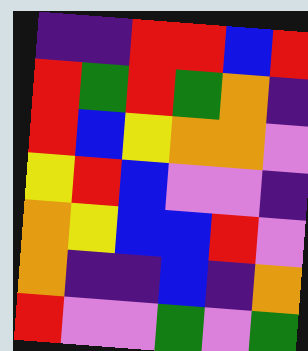[["indigo", "indigo", "red", "red", "blue", "red"], ["red", "green", "red", "green", "orange", "indigo"], ["red", "blue", "yellow", "orange", "orange", "violet"], ["yellow", "red", "blue", "violet", "violet", "indigo"], ["orange", "yellow", "blue", "blue", "red", "violet"], ["orange", "indigo", "indigo", "blue", "indigo", "orange"], ["red", "violet", "violet", "green", "violet", "green"]]